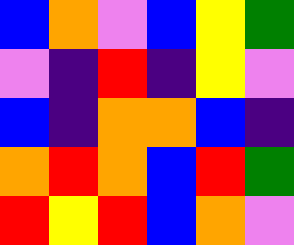[["blue", "orange", "violet", "blue", "yellow", "green"], ["violet", "indigo", "red", "indigo", "yellow", "violet"], ["blue", "indigo", "orange", "orange", "blue", "indigo"], ["orange", "red", "orange", "blue", "red", "green"], ["red", "yellow", "red", "blue", "orange", "violet"]]